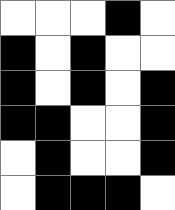[["white", "white", "white", "black", "white"], ["black", "white", "black", "white", "white"], ["black", "white", "black", "white", "black"], ["black", "black", "white", "white", "black"], ["white", "black", "white", "white", "black"], ["white", "black", "black", "black", "white"]]